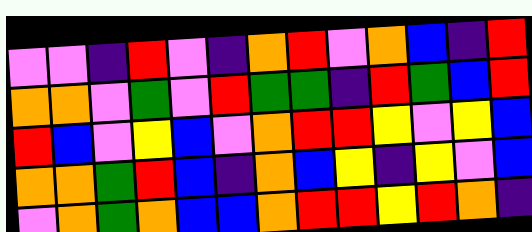[["violet", "violet", "indigo", "red", "violet", "indigo", "orange", "red", "violet", "orange", "blue", "indigo", "red"], ["orange", "orange", "violet", "green", "violet", "red", "green", "green", "indigo", "red", "green", "blue", "red"], ["red", "blue", "violet", "yellow", "blue", "violet", "orange", "red", "red", "yellow", "violet", "yellow", "blue"], ["orange", "orange", "green", "red", "blue", "indigo", "orange", "blue", "yellow", "indigo", "yellow", "violet", "blue"], ["violet", "orange", "green", "orange", "blue", "blue", "orange", "red", "red", "yellow", "red", "orange", "indigo"]]